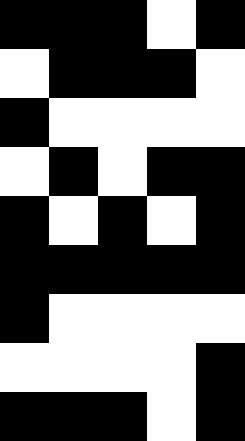[["black", "black", "black", "white", "black"], ["white", "black", "black", "black", "white"], ["black", "white", "white", "white", "white"], ["white", "black", "white", "black", "black"], ["black", "white", "black", "white", "black"], ["black", "black", "black", "black", "black"], ["black", "white", "white", "white", "white"], ["white", "white", "white", "white", "black"], ["black", "black", "black", "white", "black"]]